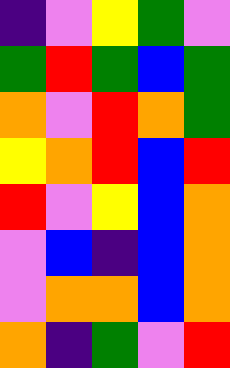[["indigo", "violet", "yellow", "green", "violet"], ["green", "red", "green", "blue", "green"], ["orange", "violet", "red", "orange", "green"], ["yellow", "orange", "red", "blue", "red"], ["red", "violet", "yellow", "blue", "orange"], ["violet", "blue", "indigo", "blue", "orange"], ["violet", "orange", "orange", "blue", "orange"], ["orange", "indigo", "green", "violet", "red"]]